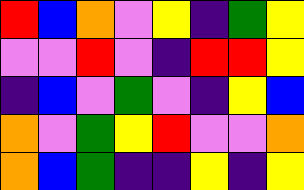[["red", "blue", "orange", "violet", "yellow", "indigo", "green", "yellow"], ["violet", "violet", "red", "violet", "indigo", "red", "red", "yellow"], ["indigo", "blue", "violet", "green", "violet", "indigo", "yellow", "blue"], ["orange", "violet", "green", "yellow", "red", "violet", "violet", "orange"], ["orange", "blue", "green", "indigo", "indigo", "yellow", "indigo", "yellow"]]